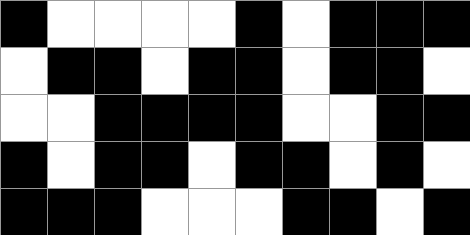[["black", "white", "white", "white", "white", "black", "white", "black", "black", "black"], ["white", "black", "black", "white", "black", "black", "white", "black", "black", "white"], ["white", "white", "black", "black", "black", "black", "white", "white", "black", "black"], ["black", "white", "black", "black", "white", "black", "black", "white", "black", "white"], ["black", "black", "black", "white", "white", "white", "black", "black", "white", "black"]]